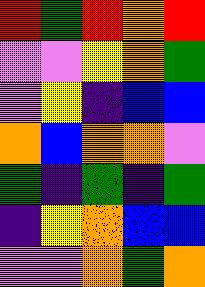[["red", "green", "red", "orange", "red"], ["violet", "violet", "yellow", "orange", "green"], ["violet", "yellow", "indigo", "blue", "blue"], ["orange", "blue", "orange", "orange", "violet"], ["green", "indigo", "green", "indigo", "green"], ["indigo", "yellow", "orange", "blue", "blue"], ["violet", "violet", "orange", "green", "orange"]]